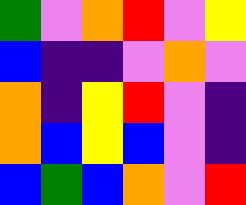[["green", "violet", "orange", "red", "violet", "yellow"], ["blue", "indigo", "indigo", "violet", "orange", "violet"], ["orange", "indigo", "yellow", "red", "violet", "indigo"], ["orange", "blue", "yellow", "blue", "violet", "indigo"], ["blue", "green", "blue", "orange", "violet", "red"]]